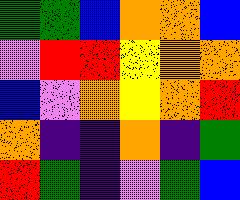[["green", "green", "blue", "orange", "orange", "blue"], ["violet", "red", "red", "yellow", "orange", "orange"], ["blue", "violet", "orange", "yellow", "orange", "red"], ["orange", "indigo", "indigo", "orange", "indigo", "green"], ["red", "green", "indigo", "violet", "green", "blue"]]